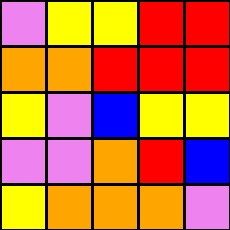[["violet", "yellow", "yellow", "red", "red"], ["orange", "orange", "red", "red", "red"], ["yellow", "violet", "blue", "yellow", "yellow"], ["violet", "violet", "orange", "red", "blue"], ["yellow", "orange", "orange", "orange", "violet"]]